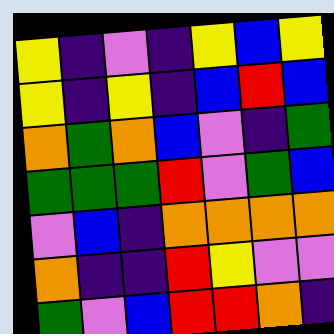[["yellow", "indigo", "violet", "indigo", "yellow", "blue", "yellow"], ["yellow", "indigo", "yellow", "indigo", "blue", "red", "blue"], ["orange", "green", "orange", "blue", "violet", "indigo", "green"], ["green", "green", "green", "red", "violet", "green", "blue"], ["violet", "blue", "indigo", "orange", "orange", "orange", "orange"], ["orange", "indigo", "indigo", "red", "yellow", "violet", "violet"], ["green", "violet", "blue", "red", "red", "orange", "indigo"]]